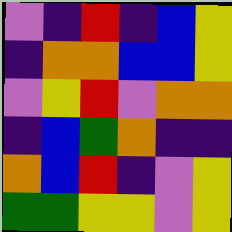[["violet", "indigo", "red", "indigo", "blue", "yellow"], ["indigo", "orange", "orange", "blue", "blue", "yellow"], ["violet", "yellow", "red", "violet", "orange", "orange"], ["indigo", "blue", "green", "orange", "indigo", "indigo"], ["orange", "blue", "red", "indigo", "violet", "yellow"], ["green", "green", "yellow", "yellow", "violet", "yellow"]]